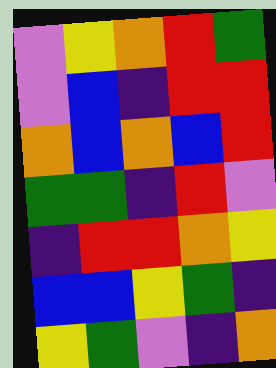[["violet", "yellow", "orange", "red", "green"], ["violet", "blue", "indigo", "red", "red"], ["orange", "blue", "orange", "blue", "red"], ["green", "green", "indigo", "red", "violet"], ["indigo", "red", "red", "orange", "yellow"], ["blue", "blue", "yellow", "green", "indigo"], ["yellow", "green", "violet", "indigo", "orange"]]